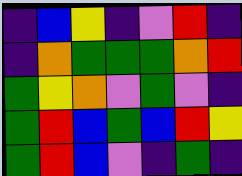[["indigo", "blue", "yellow", "indigo", "violet", "red", "indigo"], ["indigo", "orange", "green", "green", "green", "orange", "red"], ["green", "yellow", "orange", "violet", "green", "violet", "indigo"], ["green", "red", "blue", "green", "blue", "red", "yellow"], ["green", "red", "blue", "violet", "indigo", "green", "indigo"]]